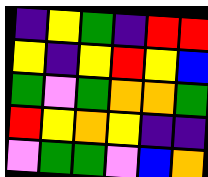[["indigo", "yellow", "green", "indigo", "red", "red"], ["yellow", "indigo", "yellow", "red", "yellow", "blue"], ["green", "violet", "green", "orange", "orange", "green"], ["red", "yellow", "orange", "yellow", "indigo", "indigo"], ["violet", "green", "green", "violet", "blue", "orange"]]